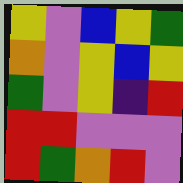[["yellow", "violet", "blue", "yellow", "green"], ["orange", "violet", "yellow", "blue", "yellow"], ["green", "violet", "yellow", "indigo", "red"], ["red", "red", "violet", "violet", "violet"], ["red", "green", "orange", "red", "violet"]]